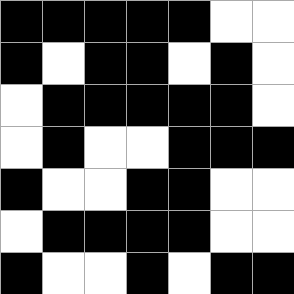[["black", "black", "black", "black", "black", "white", "white"], ["black", "white", "black", "black", "white", "black", "white"], ["white", "black", "black", "black", "black", "black", "white"], ["white", "black", "white", "white", "black", "black", "black"], ["black", "white", "white", "black", "black", "white", "white"], ["white", "black", "black", "black", "black", "white", "white"], ["black", "white", "white", "black", "white", "black", "black"]]